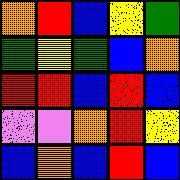[["orange", "red", "blue", "yellow", "green"], ["green", "yellow", "green", "blue", "orange"], ["red", "red", "blue", "red", "blue"], ["violet", "violet", "orange", "red", "yellow"], ["blue", "orange", "blue", "red", "blue"]]